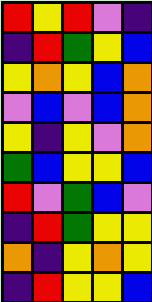[["red", "yellow", "red", "violet", "indigo"], ["indigo", "red", "green", "yellow", "blue"], ["yellow", "orange", "yellow", "blue", "orange"], ["violet", "blue", "violet", "blue", "orange"], ["yellow", "indigo", "yellow", "violet", "orange"], ["green", "blue", "yellow", "yellow", "blue"], ["red", "violet", "green", "blue", "violet"], ["indigo", "red", "green", "yellow", "yellow"], ["orange", "indigo", "yellow", "orange", "yellow"], ["indigo", "red", "yellow", "yellow", "blue"]]